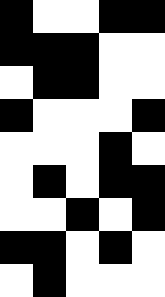[["black", "white", "white", "black", "black"], ["black", "black", "black", "white", "white"], ["white", "black", "black", "white", "white"], ["black", "white", "white", "white", "black"], ["white", "white", "white", "black", "white"], ["white", "black", "white", "black", "black"], ["white", "white", "black", "white", "black"], ["black", "black", "white", "black", "white"], ["white", "black", "white", "white", "white"]]